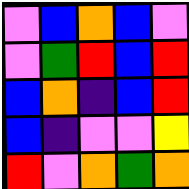[["violet", "blue", "orange", "blue", "violet"], ["violet", "green", "red", "blue", "red"], ["blue", "orange", "indigo", "blue", "red"], ["blue", "indigo", "violet", "violet", "yellow"], ["red", "violet", "orange", "green", "orange"]]